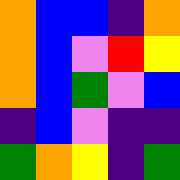[["orange", "blue", "blue", "indigo", "orange"], ["orange", "blue", "violet", "red", "yellow"], ["orange", "blue", "green", "violet", "blue"], ["indigo", "blue", "violet", "indigo", "indigo"], ["green", "orange", "yellow", "indigo", "green"]]